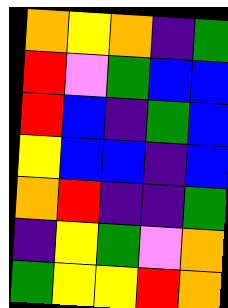[["orange", "yellow", "orange", "indigo", "green"], ["red", "violet", "green", "blue", "blue"], ["red", "blue", "indigo", "green", "blue"], ["yellow", "blue", "blue", "indigo", "blue"], ["orange", "red", "indigo", "indigo", "green"], ["indigo", "yellow", "green", "violet", "orange"], ["green", "yellow", "yellow", "red", "orange"]]